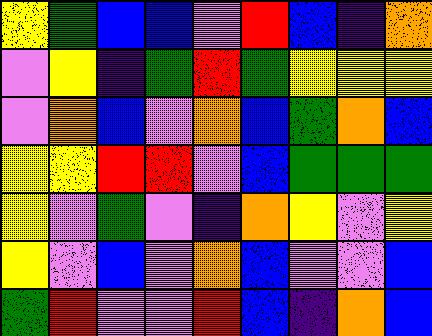[["yellow", "green", "blue", "blue", "violet", "red", "blue", "indigo", "orange"], ["violet", "yellow", "indigo", "green", "red", "green", "yellow", "yellow", "yellow"], ["violet", "orange", "blue", "violet", "orange", "blue", "green", "orange", "blue"], ["yellow", "yellow", "red", "red", "violet", "blue", "green", "green", "green"], ["yellow", "violet", "green", "violet", "indigo", "orange", "yellow", "violet", "yellow"], ["yellow", "violet", "blue", "violet", "orange", "blue", "violet", "violet", "blue"], ["green", "red", "violet", "violet", "red", "blue", "indigo", "orange", "blue"]]